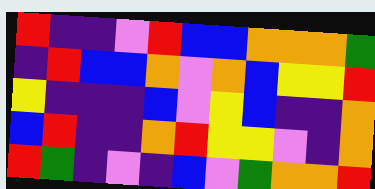[["red", "indigo", "indigo", "violet", "red", "blue", "blue", "orange", "orange", "orange", "green"], ["indigo", "red", "blue", "blue", "orange", "violet", "orange", "blue", "yellow", "yellow", "red"], ["yellow", "indigo", "indigo", "indigo", "blue", "violet", "yellow", "blue", "indigo", "indigo", "orange"], ["blue", "red", "indigo", "indigo", "orange", "red", "yellow", "yellow", "violet", "indigo", "orange"], ["red", "green", "indigo", "violet", "indigo", "blue", "violet", "green", "orange", "orange", "red"]]